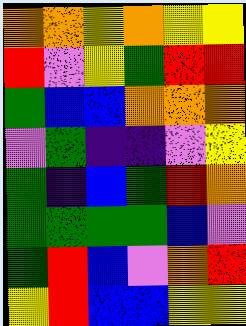[["orange", "orange", "yellow", "orange", "yellow", "yellow"], ["red", "violet", "yellow", "green", "red", "red"], ["green", "blue", "blue", "orange", "orange", "orange"], ["violet", "green", "indigo", "indigo", "violet", "yellow"], ["green", "indigo", "blue", "green", "red", "orange"], ["green", "green", "green", "green", "blue", "violet"], ["green", "red", "blue", "violet", "orange", "red"], ["yellow", "red", "blue", "blue", "yellow", "yellow"]]